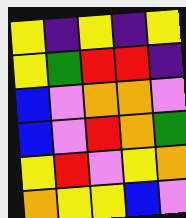[["yellow", "indigo", "yellow", "indigo", "yellow"], ["yellow", "green", "red", "red", "indigo"], ["blue", "violet", "orange", "orange", "violet"], ["blue", "violet", "red", "orange", "green"], ["yellow", "red", "violet", "yellow", "orange"], ["orange", "yellow", "yellow", "blue", "violet"]]